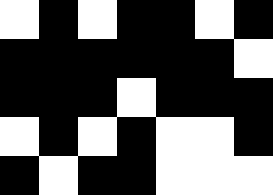[["white", "black", "white", "black", "black", "white", "black"], ["black", "black", "black", "black", "black", "black", "white"], ["black", "black", "black", "white", "black", "black", "black"], ["white", "black", "white", "black", "white", "white", "black"], ["black", "white", "black", "black", "white", "white", "white"]]